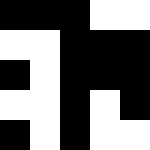[["black", "black", "black", "white", "white"], ["white", "white", "black", "black", "black"], ["black", "white", "black", "black", "black"], ["white", "white", "black", "white", "black"], ["black", "white", "black", "white", "white"]]